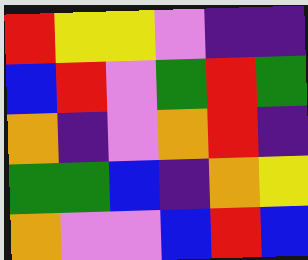[["red", "yellow", "yellow", "violet", "indigo", "indigo"], ["blue", "red", "violet", "green", "red", "green"], ["orange", "indigo", "violet", "orange", "red", "indigo"], ["green", "green", "blue", "indigo", "orange", "yellow"], ["orange", "violet", "violet", "blue", "red", "blue"]]